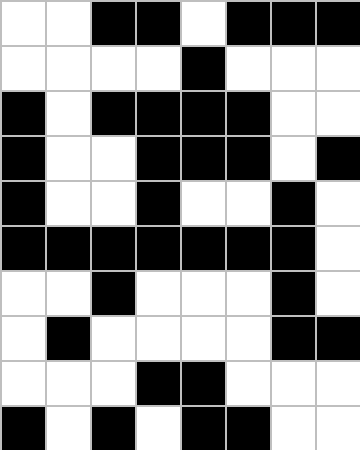[["white", "white", "black", "black", "white", "black", "black", "black"], ["white", "white", "white", "white", "black", "white", "white", "white"], ["black", "white", "black", "black", "black", "black", "white", "white"], ["black", "white", "white", "black", "black", "black", "white", "black"], ["black", "white", "white", "black", "white", "white", "black", "white"], ["black", "black", "black", "black", "black", "black", "black", "white"], ["white", "white", "black", "white", "white", "white", "black", "white"], ["white", "black", "white", "white", "white", "white", "black", "black"], ["white", "white", "white", "black", "black", "white", "white", "white"], ["black", "white", "black", "white", "black", "black", "white", "white"]]